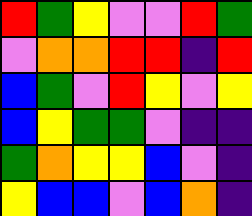[["red", "green", "yellow", "violet", "violet", "red", "green"], ["violet", "orange", "orange", "red", "red", "indigo", "red"], ["blue", "green", "violet", "red", "yellow", "violet", "yellow"], ["blue", "yellow", "green", "green", "violet", "indigo", "indigo"], ["green", "orange", "yellow", "yellow", "blue", "violet", "indigo"], ["yellow", "blue", "blue", "violet", "blue", "orange", "indigo"]]